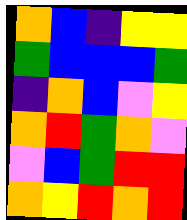[["orange", "blue", "indigo", "yellow", "yellow"], ["green", "blue", "blue", "blue", "green"], ["indigo", "orange", "blue", "violet", "yellow"], ["orange", "red", "green", "orange", "violet"], ["violet", "blue", "green", "red", "red"], ["orange", "yellow", "red", "orange", "red"]]